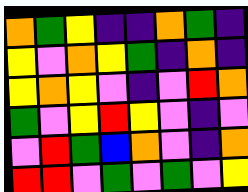[["orange", "green", "yellow", "indigo", "indigo", "orange", "green", "indigo"], ["yellow", "violet", "orange", "yellow", "green", "indigo", "orange", "indigo"], ["yellow", "orange", "yellow", "violet", "indigo", "violet", "red", "orange"], ["green", "violet", "yellow", "red", "yellow", "violet", "indigo", "violet"], ["violet", "red", "green", "blue", "orange", "violet", "indigo", "orange"], ["red", "red", "violet", "green", "violet", "green", "violet", "yellow"]]